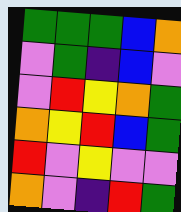[["green", "green", "green", "blue", "orange"], ["violet", "green", "indigo", "blue", "violet"], ["violet", "red", "yellow", "orange", "green"], ["orange", "yellow", "red", "blue", "green"], ["red", "violet", "yellow", "violet", "violet"], ["orange", "violet", "indigo", "red", "green"]]